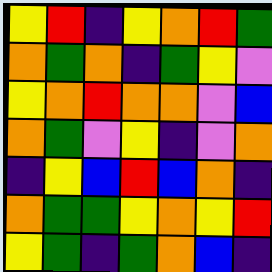[["yellow", "red", "indigo", "yellow", "orange", "red", "green"], ["orange", "green", "orange", "indigo", "green", "yellow", "violet"], ["yellow", "orange", "red", "orange", "orange", "violet", "blue"], ["orange", "green", "violet", "yellow", "indigo", "violet", "orange"], ["indigo", "yellow", "blue", "red", "blue", "orange", "indigo"], ["orange", "green", "green", "yellow", "orange", "yellow", "red"], ["yellow", "green", "indigo", "green", "orange", "blue", "indigo"]]